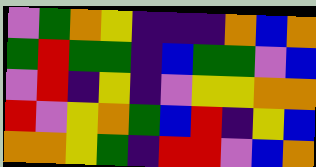[["violet", "green", "orange", "yellow", "indigo", "indigo", "indigo", "orange", "blue", "orange"], ["green", "red", "green", "green", "indigo", "blue", "green", "green", "violet", "blue"], ["violet", "red", "indigo", "yellow", "indigo", "violet", "yellow", "yellow", "orange", "orange"], ["red", "violet", "yellow", "orange", "green", "blue", "red", "indigo", "yellow", "blue"], ["orange", "orange", "yellow", "green", "indigo", "red", "red", "violet", "blue", "orange"]]